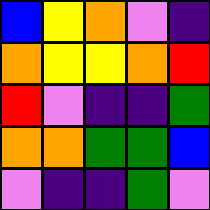[["blue", "yellow", "orange", "violet", "indigo"], ["orange", "yellow", "yellow", "orange", "red"], ["red", "violet", "indigo", "indigo", "green"], ["orange", "orange", "green", "green", "blue"], ["violet", "indigo", "indigo", "green", "violet"]]